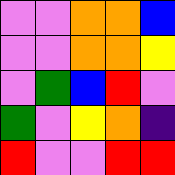[["violet", "violet", "orange", "orange", "blue"], ["violet", "violet", "orange", "orange", "yellow"], ["violet", "green", "blue", "red", "violet"], ["green", "violet", "yellow", "orange", "indigo"], ["red", "violet", "violet", "red", "red"]]